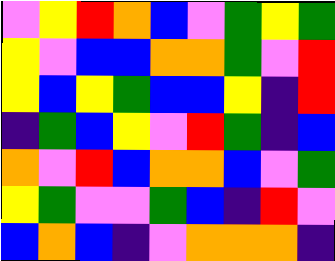[["violet", "yellow", "red", "orange", "blue", "violet", "green", "yellow", "green"], ["yellow", "violet", "blue", "blue", "orange", "orange", "green", "violet", "red"], ["yellow", "blue", "yellow", "green", "blue", "blue", "yellow", "indigo", "red"], ["indigo", "green", "blue", "yellow", "violet", "red", "green", "indigo", "blue"], ["orange", "violet", "red", "blue", "orange", "orange", "blue", "violet", "green"], ["yellow", "green", "violet", "violet", "green", "blue", "indigo", "red", "violet"], ["blue", "orange", "blue", "indigo", "violet", "orange", "orange", "orange", "indigo"]]